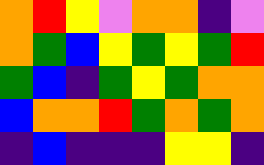[["orange", "red", "yellow", "violet", "orange", "orange", "indigo", "violet"], ["orange", "green", "blue", "yellow", "green", "yellow", "green", "red"], ["green", "blue", "indigo", "green", "yellow", "green", "orange", "orange"], ["blue", "orange", "orange", "red", "green", "orange", "green", "orange"], ["indigo", "blue", "indigo", "indigo", "indigo", "yellow", "yellow", "indigo"]]